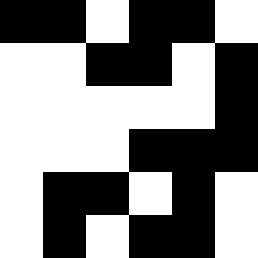[["black", "black", "white", "black", "black", "white"], ["white", "white", "black", "black", "white", "black"], ["white", "white", "white", "white", "white", "black"], ["white", "white", "white", "black", "black", "black"], ["white", "black", "black", "white", "black", "white"], ["white", "black", "white", "black", "black", "white"]]